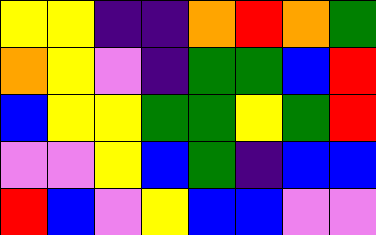[["yellow", "yellow", "indigo", "indigo", "orange", "red", "orange", "green"], ["orange", "yellow", "violet", "indigo", "green", "green", "blue", "red"], ["blue", "yellow", "yellow", "green", "green", "yellow", "green", "red"], ["violet", "violet", "yellow", "blue", "green", "indigo", "blue", "blue"], ["red", "blue", "violet", "yellow", "blue", "blue", "violet", "violet"]]